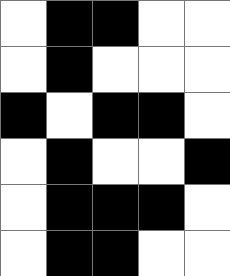[["white", "black", "black", "white", "white"], ["white", "black", "white", "white", "white"], ["black", "white", "black", "black", "white"], ["white", "black", "white", "white", "black"], ["white", "black", "black", "black", "white"], ["white", "black", "black", "white", "white"]]